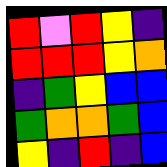[["red", "violet", "red", "yellow", "indigo"], ["red", "red", "red", "yellow", "orange"], ["indigo", "green", "yellow", "blue", "blue"], ["green", "orange", "orange", "green", "blue"], ["yellow", "indigo", "red", "indigo", "blue"]]